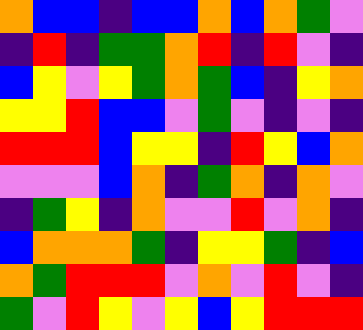[["orange", "blue", "blue", "indigo", "blue", "blue", "orange", "blue", "orange", "green", "violet"], ["indigo", "red", "indigo", "green", "green", "orange", "red", "indigo", "red", "violet", "indigo"], ["blue", "yellow", "violet", "yellow", "green", "orange", "green", "blue", "indigo", "yellow", "orange"], ["yellow", "yellow", "red", "blue", "blue", "violet", "green", "violet", "indigo", "violet", "indigo"], ["red", "red", "red", "blue", "yellow", "yellow", "indigo", "red", "yellow", "blue", "orange"], ["violet", "violet", "violet", "blue", "orange", "indigo", "green", "orange", "indigo", "orange", "violet"], ["indigo", "green", "yellow", "indigo", "orange", "violet", "violet", "red", "violet", "orange", "indigo"], ["blue", "orange", "orange", "orange", "green", "indigo", "yellow", "yellow", "green", "indigo", "blue"], ["orange", "green", "red", "red", "red", "violet", "orange", "violet", "red", "violet", "indigo"], ["green", "violet", "red", "yellow", "violet", "yellow", "blue", "yellow", "red", "red", "red"]]